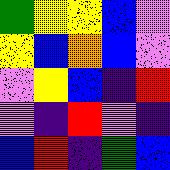[["green", "yellow", "yellow", "blue", "violet"], ["yellow", "blue", "orange", "blue", "violet"], ["violet", "yellow", "blue", "indigo", "red"], ["violet", "indigo", "red", "violet", "indigo"], ["blue", "red", "indigo", "green", "blue"]]